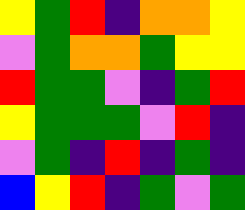[["yellow", "green", "red", "indigo", "orange", "orange", "yellow"], ["violet", "green", "orange", "orange", "green", "yellow", "yellow"], ["red", "green", "green", "violet", "indigo", "green", "red"], ["yellow", "green", "green", "green", "violet", "red", "indigo"], ["violet", "green", "indigo", "red", "indigo", "green", "indigo"], ["blue", "yellow", "red", "indigo", "green", "violet", "green"]]